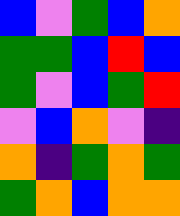[["blue", "violet", "green", "blue", "orange"], ["green", "green", "blue", "red", "blue"], ["green", "violet", "blue", "green", "red"], ["violet", "blue", "orange", "violet", "indigo"], ["orange", "indigo", "green", "orange", "green"], ["green", "orange", "blue", "orange", "orange"]]